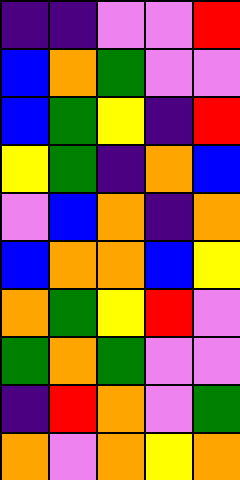[["indigo", "indigo", "violet", "violet", "red"], ["blue", "orange", "green", "violet", "violet"], ["blue", "green", "yellow", "indigo", "red"], ["yellow", "green", "indigo", "orange", "blue"], ["violet", "blue", "orange", "indigo", "orange"], ["blue", "orange", "orange", "blue", "yellow"], ["orange", "green", "yellow", "red", "violet"], ["green", "orange", "green", "violet", "violet"], ["indigo", "red", "orange", "violet", "green"], ["orange", "violet", "orange", "yellow", "orange"]]